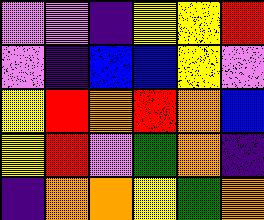[["violet", "violet", "indigo", "yellow", "yellow", "red"], ["violet", "indigo", "blue", "blue", "yellow", "violet"], ["yellow", "red", "orange", "red", "orange", "blue"], ["yellow", "red", "violet", "green", "orange", "indigo"], ["indigo", "orange", "orange", "yellow", "green", "orange"]]